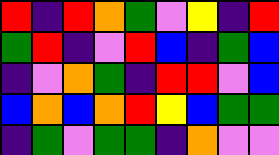[["red", "indigo", "red", "orange", "green", "violet", "yellow", "indigo", "red"], ["green", "red", "indigo", "violet", "red", "blue", "indigo", "green", "blue"], ["indigo", "violet", "orange", "green", "indigo", "red", "red", "violet", "blue"], ["blue", "orange", "blue", "orange", "red", "yellow", "blue", "green", "green"], ["indigo", "green", "violet", "green", "green", "indigo", "orange", "violet", "violet"]]